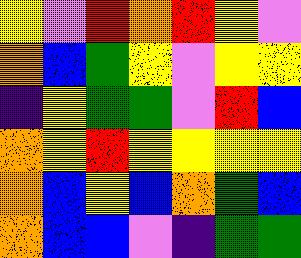[["yellow", "violet", "red", "orange", "red", "yellow", "violet"], ["orange", "blue", "green", "yellow", "violet", "yellow", "yellow"], ["indigo", "yellow", "green", "green", "violet", "red", "blue"], ["orange", "yellow", "red", "yellow", "yellow", "yellow", "yellow"], ["orange", "blue", "yellow", "blue", "orange", "green", "blue"], ["orange", "blue", "blue", "violet", "indigo", "green", "green"]]